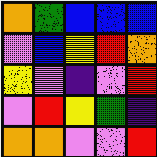[["orange", "green", "blue", "blue", "blue"], ["violet", "blue", "yellow", "red", "orange"], ["yellow", "violet", "indigo", "violet", "red"], ["violet", "red", "yellow", "green", "indigo"], ["orange", "orange", "violet", "violet", "red"]]